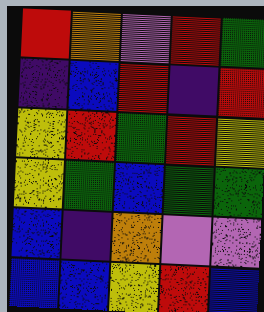[["red", "orange", "violet", "red", "green"], ["indigo", "blue", "red", "indigo", "red"], ["yellow", "red", "green", "red", "yellow"], ["yellow", "green", "blue", "green", "green"], ["blue", "indigo", "orange", "violet", "violet"], ["blue", "blue", "yellow", "red", "blue"]]